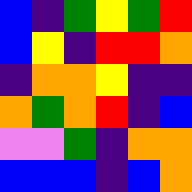[["blue", "indigo", "green", "yellow", "green", "red"], ["blue", "yellow", "indigo", "red", "red", "orange"], ["indigo", "orange", "orange", "yellow", "indigo", "indigo"], ["orange", "green", "orange", "red", "indigo", "blue"], ["violet", "violet", "green", "indigo", "orange", "orange"], ["blue", "blue", "blue", "indigo", "blue", "orange"]]